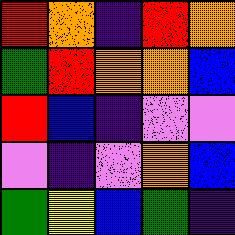[["red", "orange", "indigo", "red", "orange"], ["green", "red", "orange", "orange", "blue"], ["red", "blue", "indigo", "violet", "violet"], ["violet", "indigo", "violet", "orange", "blue"], ["green", "yellow", "blue", "green", "indigo"]]